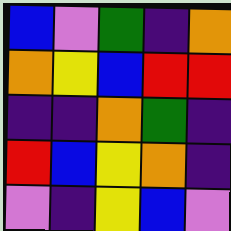[["blue", "violet", "green", "indigo", "orange"], ["orange", "yellow", "blue", "red", "red"], ["indigo", "indigo", "orange", "green", "indigo"], ["red", "blue", "yellow", "orange", "indigo"], ["violet", "indigo", "yellow", "blue", "violet"]]